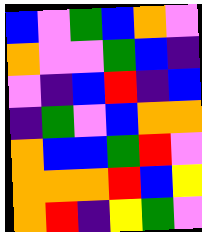[["blue", "violet", "green", "blue", "orange", "violet"], ["orange", "violet", "violet", "green", "blue", "indigo"], ["violet", "indigo", "blue", "red", "indigo", "blue"], ["indigo", "green", "violet", "blue", "orange", "orange"], ["orange", "blue", "blue", "green", "red", "violet"], ["orange", "orange", "orange", "red", "blue", "yellow"], ["orange", "red", "indigo", "yellow", "green", "violet"]]